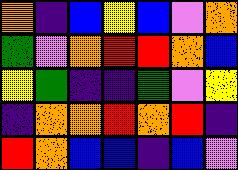[["orange", "indigo", "blue", "yellow", "blue", "violet", "orange"], ["green", "violet", "orange", "red", "red", "orange", "blue"], ["yellow", "green", "indigo", "indigo", "green", "violet", "yellow"], ["indigo", "orange", "orange", "red", "orange", "red", "indigo"], ["red", "orange", "blue", "blue", "indigo", "blue", "violet"]]